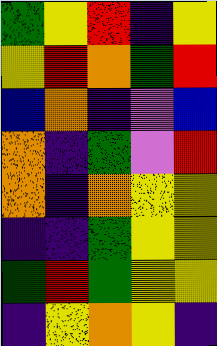[["green", "yellow", "red", "indigo", "yellow"], ["yellow", "red", "orange", "green", "red"], ["blue", "orange", "indigo", "violet", "blue"], ["orange", "indigo", "green", "violet", "red"], ["orange", "indigo", "orange", "yellow", "yellow"], ["indigo", "indigo", "green", "yellow", "yellow"], ["green", "red", "green", "yellow", "yellow"], ["indigo", "yellow", "orange", "yellow", "indigo"]]